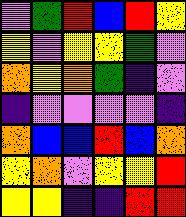[["violet", "green", "red", "blue", "red", "yellow"], ["yellow", "violet", "yellow", "yellow", "green", "violet"], ["orange", "yellow", "orange", "green", "indigo", "violet"], ["indigo", "violet", "violet", "violet", "violet", "indigo"], ["orange", "blue", "blue", "red", "blue", "orange"], ["yellow", "orange", "violet", "yellow", "yellow", "red"], ["yellow", "yellow", "indigo", "indigo", "red", "red"]]